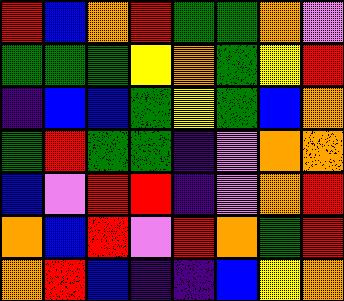[["red", "blue", "orange", "red", "green", "green", "orange", "violet"], ["green", "green", "green", "yellow", "orange", "green", "yellow", "red"], ["indigo", "blue", "blue", "green", "yellow", "green", "blue", "orange"], ["green", "red", "green", "green", "indigo", "violet", "orange", "orange"], ["blue", "violet", "red", "red", "indigo", "violet", "orange", "red"], ["orange", "blue", "red", "violet", "red", "orange", "green", "red"], ["orange", "red", "blue", "indigo", "indigo", "blue", "yellow", "orange"]]